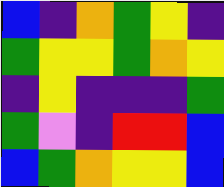[["blue", "indigo", "orange", "green", "yellow", "indigo"], ["green", "yellow", "yellow", "green", "orange", "yellow"], ["indigo", "yellow", "indigo", "indigo", "indigo", "green"], ["green", "violet", "indigo", "red", "red", "blue"], ["blue", "green", "orange", "yellow", "yellow", "blue"]]